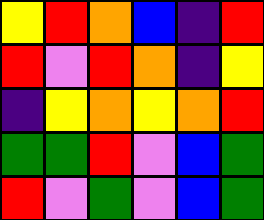[["yellow", "red", "orange", "blue", "indigo", "red"], ["red", "violet", "red", "orange", "indigo", "yellow"], ["indigo", "yellow", "orange", "yellow", "orange", "red"], ["green", "green", "red", "violet", "blue", "green"], ["red", "violet", "green", "violet", "blue", "green"]]